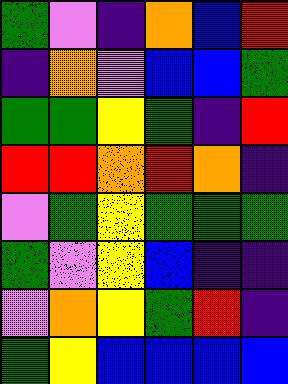[["green", "violet", "indigo", "orange", "blue", "red"], ["indigo", "orange", "violet", "blue", "blue", "green"], ["green", "green", "yellow", "green", "indigo", "red"], ["red", "red", "orange", "red", "orange", "indigo"], ["violet", "green", "yellow", "green", "green", "green"], ["green", "violet", "yellow", "blue", "indigo", "indigo"], ["violet", "orange", "yellow", "green", "red", "indigo"], ["green", "yellow", "blue", "blue", "blue", "blue"]]